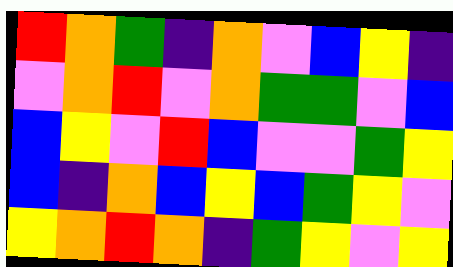[["red", "orange", "green", "indigo", "orange", "violet", "blue", "yellow", "indigo"], ["violet", "orange", "red", "violet", "orange", "green", "green", "violet", "blue"], ["blue", "yellow", "violet", "red", "blue", "violet", "violet", "green", "yellow"], ["blue", "indigo", "orange", "blue", "yellow", "blue", "green", "yellow", "violet"], ["yellow", "orange", "red", "orange", "indigo", "green", "yellow", "violet", "yellow"]]